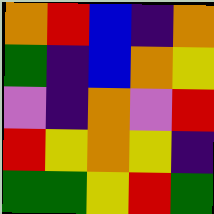[["orange", "red", "blue", "indigo", "orange"], ["green", "indigo", "blue", "orange", "yellow"], ["violet", "indigo", "orange", "violet", "red"], ["red", "yellow", "orange", "yellow", "indigo"], ["green", "green", "yellow", "red", "green"]]